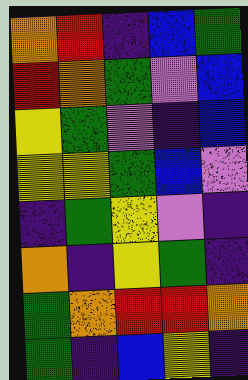[["orange", "red", "indigo", "blue", "green"], ["red", "orange", "green", "violet", "blue"], ["yellow", "green", "violet", "indigo", "blue"], ["yellow", "yellow", "green", "blue", "violet"], ["indigo", "green", "yellow", "violet", "indigo"], ["orange", "indigo", "yellow", "green", "indigo"], ["green", "orange", "red", "red", "orange"], ["green", "indigo", "blue", "yellow", "indigo"]]